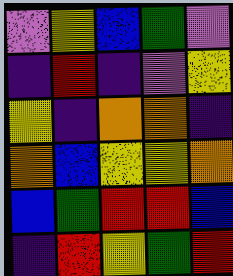[["violet", "yellow", "blue", "green", "violet"], ["indigo", "red", "indigo", "violet", "yellow"], ["yellow", "indigo", "orange", "orange", "indigo"], ["orange", "blue", "yellow", "yellow", "orange"], ["blue", "green", "red", "red", "blue"], ["indigo", "red", "yellow", "green", "red"]]